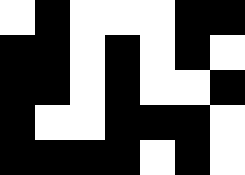[["white", "black", "white", "white", "white", "black", "black"], ["black", "black", "white", "black", "white", "black", "white"], ["black", "black", "white", "black", "white", "white", "black"], ["black", "white", "white", "black", "black", "black", "white"], ["black", "black", "black", "black", "white", "black", "white"]]